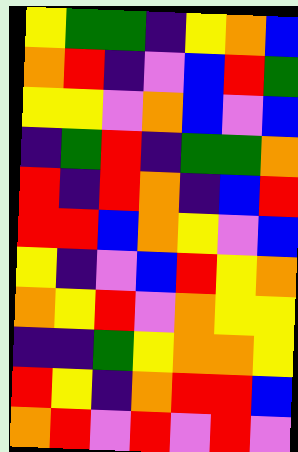[["yellow", "green", "green", "indigo", "yellow", "orange", "blue"], ["orange", "red", "indigo", "violet", "blue", "red", "green"], ["yellow", "yellow", "violet", "orange", "blue", "violet", "blue"], ["indigo", "green", "red", "indigo", "green", "green", "orange"], ["red", "indigo", "red", "orange", "indigo", "blue", "red"], ["red", "red", "blue", "orange", "yellow", "violet", "blue"], ["yellow", "indigo", "violet", "blue", "red", "yellow", "orange"], ["orange", "yellow", "red", "violet", "orange", "yellow", "yellow"], ["indigo", "indigo", "green", "yellow", "orange", "orange", "yellow"], ["red", "yellow", "indigo", "orange", "red", "red", "blue"], ["orange", "red", "violet", "red", "violet", "red", "violet"]]